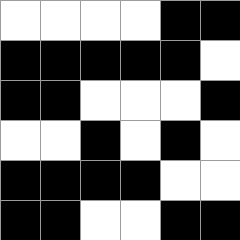[["white", "white", "white", "white", "black", "black"], ["black", "black", "black", "black", "black", "white"], ["black", "black", "white", "white", "white", "black"], ["white", "white", "black", "white", "black", "white"], ["black", "black", "black", "black", "white", "white"], ["black", "black", "white", "white", "black", "black"]]